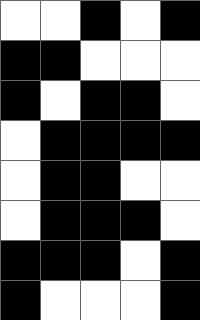[["white", "white", "black", "white", "black"], ["black", "black", "white", "white", "white"], ["black", "white", "black", "black", "white"], ["white", "black", "black", "black", "black"], ["white", "black", "black", "white", "white"], ["white", "black", "black", "black", "white"], ["black", "black", "black", "white", "black"], ["black", "white", "white", "white", "black"]]